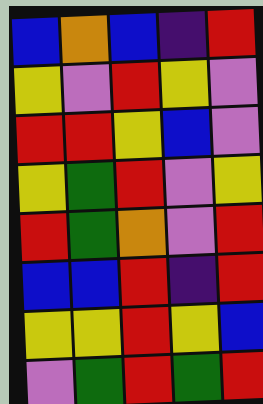[["blue", "orange", "blue", "indigo", "red"], ["yellow", "violet", "red", "yellow", "violet"], ["red", "red", "yellow", "blue", "violet"], ["yellow", "green", "red", "violet", "yellow"], ["red", "green", "orange", "violet", "red"], ["blue", "blue", "red", "indigo", "red"], ["yellow", "yellow", "red", "yellow", "blue"], ["violet", "green", "red", "green", "red"]]